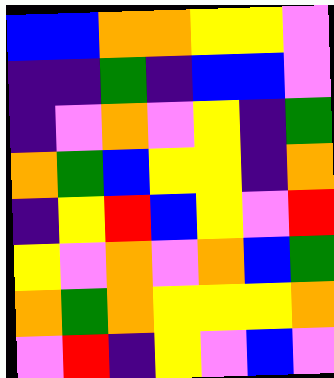[["blue", "blue", "orange", "orange", "yellow", "yellow", "violet"], ["indigo", "indigo", "green", "indigo", "blue", "blue", "violet"], ["indigo", "violet", "orange", "violet", "yellow", "indigo", "green"], ["orange", "green", "blue", "yellow", "yellow", "indigo", "orange"], ["indigo", "yellow", "red", "blue", "yellow", "violet", "red"], ["yellow", "violet", "orange", "violet", "orange", "blue", "green"], ["orange", "green", "orange", "yellow", "yellow", "yellow", "orange"], ["violet", "red", "indigo", "yellow", "violet", "blue", "violet"]]